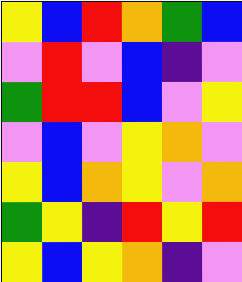[["yellow", "blue", "red", "orange", "green", "blue"], ["violet", "red", "violet", "blue", "indigo", "violet"], ["green", "red", "red", "blue", "violet", "yellow"], ["violet", "blue", "violet", "yellow", "orange", "violet"], ["yellow", "blue", "orange", "yellow", "violet", "orange"], ["green", "yellow", "indigo", "red", "yellow", "red"], ["yellow", "blue", "yellow", "orange", "indigo", "violet"]]